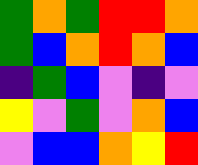[["green", "orange", "green", "red", "red", "orange"], ["green", "blue", "orange", "red", "orange", "blue"], ["indigo", "green", "blue", "violet", "indigo", "violet"], ["yellow", "violet", "green", "violet", "orange", "blue"], ["violet", "blue", "blue", "orange", "yellow", "red"]]